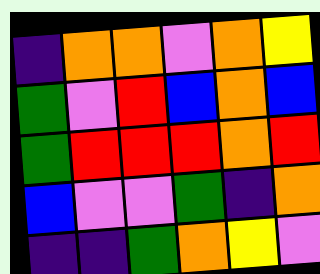[["indigo", "orange", "orange", "violet", "orange", "yellow"], ["green", "violet", "red", "blue", "orange", "blue"], ["green", "red", "red", "red", "orange", "red"], ["blue", "violet", "violet", "green", "indigo", "orange"], ["indigo", "indigo", "green", "orange", "yellow", "violet"]]